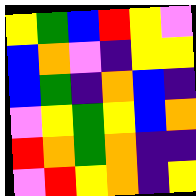[["yellow", "green", "blue", "red", "yellow", "violet"], ["blue", "orange", "violet", "indigo", "yellow", "yellow"], ["blue", "green", "indigo", "orange", "blue", "indigo"], ["violet", "yellow", "green", "yellow", "blue", "orange"], ["red", "orange", "green", "orange", "indigo", "indigo"], ["violet", "red", "yellow", "orange", "indigo", "yellow"]]